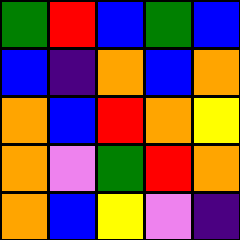[["green", "red", "blue", "green", "blue"], ["blue", "indigo", "orange", "blue", "orange"], ["orange", "blue", "red", "orange", "yellow"], ["orange", "violet", "green", "red", "orange"], ["orange", "blue", "yellow", "violet", "indigo"]]